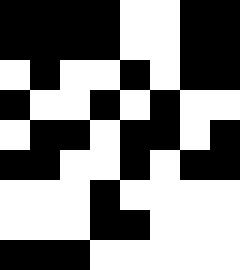[["black", "black", "black", "black", "white", "white", "black", "black"], ["black", "black", "black", "black", "white", "white", "black", "black"], ["white", "black", "white", "white", "black", "white", "black", "black"], ["black", "white", "white", "black", "white", "black", "white", "white"], ["white", "black", "black", "white", "black", "black", "white", "black"], ["black", "black", "white", "white", "black", "white", "black", "black"], ["white", "white", "white", "black", "white", "white", "white", "white"], ["white", "white", "white", "black", "black", "white", "white", "white"], ["black", "black", "black", "white", "white", "white", "white", "white"]]